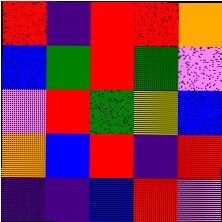[["red", "indigo", "red", "red", "orange"], ["blue", "green", "red", "green", "violet"], ["violet", "red", "green", "yellow", "blue"], ["orange", "blue", "red", "indigo", "red"], ["indigo", "indigo", "blue", "red", "violet"]]